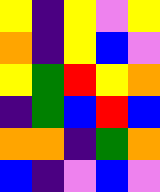[["yellow", "indigo", "yellow", "violet", "yellow"], ["orange", "indigo", "yellow", "blue", "violet"], ["yellow", "green", "red", "yellow", "orange"], ["indigo", "green", "blue", "red", "blue"], ["orange", "orange", "indigo", "green", "orange"], ["blue", "indigo", "violet", "blue", "violet"]]